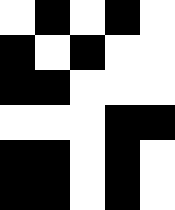[["white", "black", "white", "black", "white"], ["black", "white", "black", "white", "white"], ["black", "black", "white", "white", "white"], ["white", "white", "white", "black", "black"], ["black", "black", "white", "black", "white"], ["black", "black", "white", "black", "white"]]